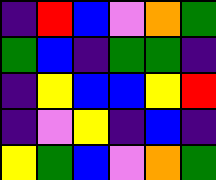[["indigo", "red", "blue", "violet", "orange", "green"], ["green", "blue", "indigo", "green", "green", "indigo"], ["indigo", "yellow", "blue", "blue", "yellow", "red"], ["indigo", "violet", "yellow", "indigo", "blue", "indigo"], ["yellow", "green", "blue", "violet", "orange", "green"]]